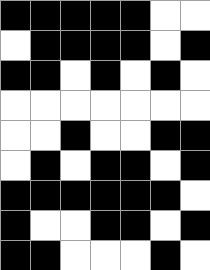[["black", "black", "black", "black", "black", "white", "white"], ["white", "black", "black", "black", "black", "white", "black"], ["black", "black", "white", "black", "white", "black", "white"], ["white", "white", "white", "white", "white", "white", "white"], ["white", "white", "black", "white", "white", "black", "black"], ["white", "black", "white", "black", "black", "white", "black"], ["black", "black", "black", "black", "black", "black", "white"], ["black", "white", "white", "black", "black", "white", "black"], ["black", "black", "white", "white", "white", "black", "white"]]